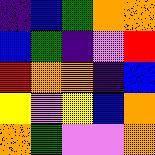[["indigo", "blue", "green", "orange", "orange"], ["blue", "green", "indigo", "violet", "red"], ["red", "orange", "orange", "indigo", "blue"], ["yellow", "violet", "yellow", "blue", "orange"], ["orange", "green", "violet", "violet", "orange"]]